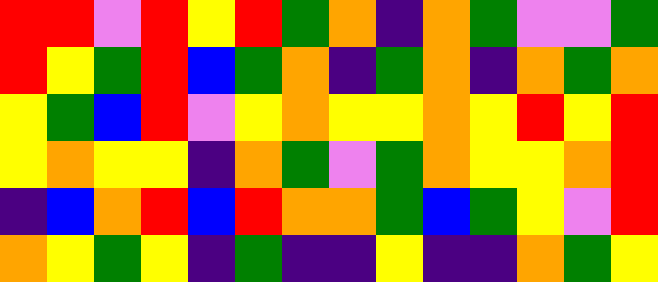[["red", "red", "violet", "red", "yellow", "red", "green", "orange", "indigo", "orange", "green", "violet", "violet", "green"], ["red", "yellow", "green", "red", "blue", "green", "orange", "indigo", "green", "orange", "indigo", "orange", "green", "orange"], ["yellow", "green", "blue", "red", "violet", "yellow", "orange", "yellow", "yellow", "orange", "yellow", "red", "yellow", "red"], ["yellow", "orange", "yellow", "yellow", "indigo", "orange", "green", "violet", "green", "orange", "yellow", "yellow", "orange", "red"], ["indigo", "blue", "orange", "red", "blue", "red", "orange", "orange", "green", "blue", "green", "yellow", "violet", "red"], ["orange", "yellow", "green", "yellow", "indigo", "green", "indigo", "indigo", "yellow", "indigo", "indigo", "orange", "green", "yellow"]]